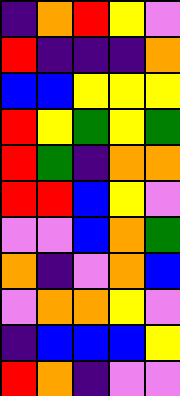[["indigo", "orange", "red", "yellow", "violet"], ["red", "indigo", "indigo", "indigo", "orange"], ["blue", "blue", "yellow", "yellow", "yellow"], ["red", "yellow", "green", "yellow", "green"], ["red", "green", "indigo", "orange", "orange"], ["red", "red", "blue", "yellow", "violet"], ["violet", "violet", "blue", "orange", "green"], ["orange", "indigo", "violet", "orange", "blue"], ["violet", "orange", "orange", "yellow", "violet"], ["indigo", "blue", "blue", "blue", "yellow"], ["red", "orange", "indigo", "violet", "violet"]]